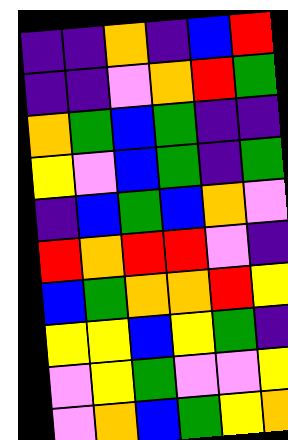[["indigo", "indigo", "orange", "indigo", "blue", "red"], ["indigo", "indigo", "violet", "orange", "red", "green"], ["orange", "green", "blue", "green", "indigo", "indigo"], ["yellow", "violet", "blue", "green", "indigo", "green"], ["indigo", "blue", "green", "blue", "orange", "violet"], ["red", "orange", "red", "red", "violet", "indigo"], ["blue", "green", "orange", "orange", "red", "yellow"], ["yellow", "yellow", "blue", "yellow", "green", "indigo"], ["violet", "yellow", "green", "violet", "violet", "yellow"], ["violet", "orange", "blue", "green", "yellow", "orange"]]